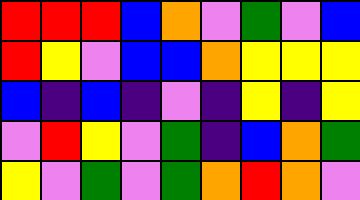[["red", "red", "red", "blue", "orange", "violet", "green", "violet", "blue"], ["red", "yellow", "violet", "blue", "blue", "orange", "yellow", "yellow", "yellow"], ["blue", "indigo", "blue", "indigo", "violet", "indigo", "yellow", "indigo", "yellow"], ["violet", "red", "yellow", "violet", "green", "indigo", "blue", "orange", "green"], ["yellow", "violet", "green", "violet", "green", "orange", "red", "orange", "violet"]]